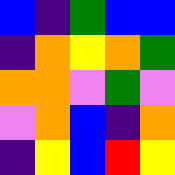[["blue", "indigo", "green", "blue", "blue"], ["indigo", "orange", "yellow", "orange", "green"], ["orange", "orange", "violet", "green", "violet"], ["violet", "orange", "blue", "indigo", "orange"], ["indigo", "yellow", "blue", "red", "yellow"]]